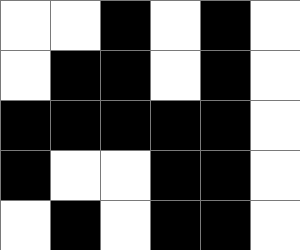[["white", "white", "black", "white", "black", "white"], ["white", "black", "black", "white", "black", "white"], ["black", "black", "black", "black", "black", "white"], ["black", "white", "white", "black", "black", "white"], ["white", "black", "white", "black", "black", "white"]]